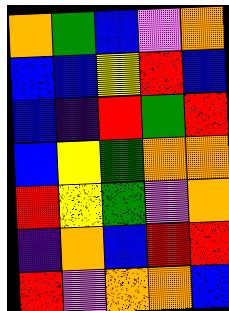[["orange", "green", "blue", "violet", "orange"], ["blue", "blue", "yellow", "red", "blue"], ["blue", "indigo", "red", "green", "red"], ["blue", "yellow", "green", "orange", "orange"], ["red", "yellow", "green", "violet", "orange"], ["indigo", "orange", "blue", "red", "red"], ["red", "violet", "orange", "orange", "blue"]]